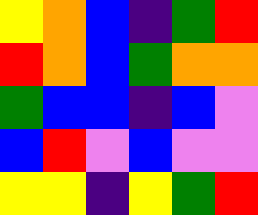[["yellow", "orange", "blue", "indigo", "green", "red"], ["red", "orange", "blue", "green", "orange", "orange"], ["green", "blue", "blue", "indigo", "blue", "violet"], ["blue", "red", "violet", "blue", "violet", "violet"], ["yellow", "yellow", "indigo", "yellow", "green", "red"]]